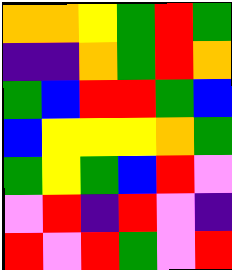[["orange", "orange", "yellow", "green", "red", "green"], ["indigo", "indigo", "orange", "green", "red", "orange"], ["green", "blue", "red", "red", "green", "blue"], ["blue", "yellow", "yellow", "yellow", "orange", "green"], ["green", "yellow", "green", "blue", "red", "violet"], ["violet", "red", "indigo", "red", "violet", "indigo"], ["red", "violet", "red", "green", "violet", "red"]]